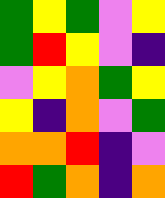[["green", "yellow", "green", "violet", "yellow"], ["green", "red", "yellow", "violet", "indigo"], ["violet", "yellow", "orange", "green", "yellow"], ["yellow", "indigo", "orange", "violet", "green"], ["orange", "orange", "red", "indigo", "violet"], ["red", "green", "orange", "indigo", "orange"]]